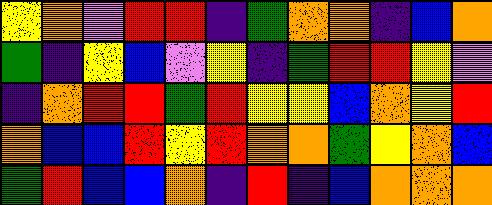[["yellow", "orange", "violet", "red", "red", "indigo", "green", "orange", "orange", "indigo", "blue", "orange"], ["green", "indigo", "yellow", "blue", "violet", "yellow", "indigo", "green", "red", "red", "yellow", "violet"], ["indigo", "orange", "red", "red", "green", "red", "yellow", "yellow", "blue", "orange", "yellow", "red"], ["orange", "blue", "blue", "red", "yellow", "red", "orange", "orange", "green", "yellow", "orange", "blue"], ["green", "red", "blue", "blue", "orange", "indigo", "red", "indigo", "blue", "orange", "orange", "orange"]]